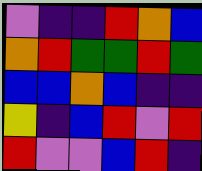[["violet", "indigo", "indigo", "red", "orange", "blue"], ["orange", "red", "green", "green", "red", "green"], ["blue", "blue", "orange", "blue", "indigo", "indigo"], ["yellow", "indigo", "blue", "red", "violet", "red"], ["red", "violet", "violet", "blue", "red", "indigo"]]